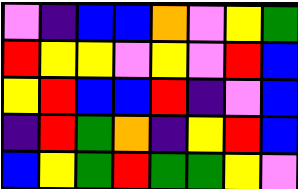[["violet", "indigo", "blue", "blue", "orange", "violet", "yellow", "green"], ["red", "yellow", "yellow", "violet", "yellow", "violet", "red", "blue"], ["yellow", "red", "blue", "blue", "red", "indigo", "violet", "blue"], ["indigo", "red", "green", "orange", "indigo", "yellow", "red", "blue"], ["blue", "yellow", "green", "red", "green", "green", "yellow", "violet"]]